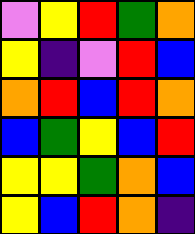[["violet", "yellow", "red", "green", "orange"], ["yellow", "indigo", "violet", "red", "blue"], ["orange", "red", "blue", "red", "orange"], ["blue", "green", "yellow", "blue", "red"], ["yellow", "yellow", "green", "orange", "blue"], ["yellow", "blue", "red", "orange", "indigo"]]